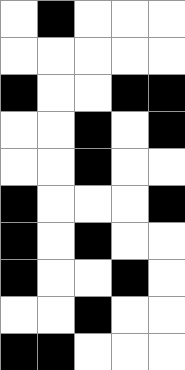[["white", "black", "white", "white", "white"], ["white", "white", "white", "white", "white"], ["black", "white", "white", "black", "black"], ["white", "white", "black", "white", "black"], ["white", "white", "black", "white", "white"], ["black", "white", "white", "white", "black"], ["black", "white", "black", "white", "white"], ["black", "white", "white", "black", "white"], ["white", "white", "black", "white", "white"], ["black", "black", "white", "white", "white"]]